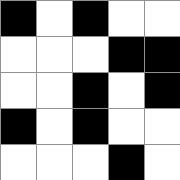[["black", "white", "black", "white", "white"], ["white", "white", "white", "black", "black"], ["white", "white", "black", "white", "black"], ["black", "white", "black", "white", "white"], ["white", "white", "white", "black", "white"]]